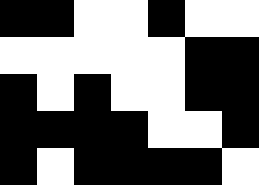[["black", "black", "white", "white", "black", "white", "white"], ["white", "white", "white", "white", "white", "black", "black"], ["black", "white", "black", "white", "white", "black", "black"], ["black", "black", "black", "black", "white", "white", "black"], ["black", "white", "black", "black", "black", "black", "white"]]